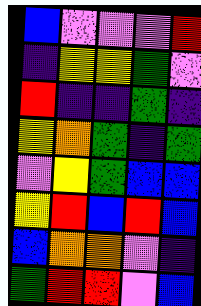[["blue", "violet", "violet", "violet", "red"], ["indigo", "yellow", "yellow", "green", "violet"], ["red", "indigo", "indigo", "green", "indigo"], ["yellow", "orange", "green", "indigo", "green"], ["violet", "yellow", "green", "blue", "blue"], ["yellow", "red", "blue", "red", "blue"], ["blue", "orange", "orange", "violet", "indigo"], ["green", "red", "red", "violet", "blue"]]